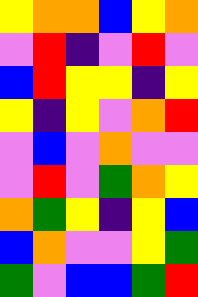[["yellow", "orange", "orange", "blue", "yellow", "orange"], ["violet", "red", "indigo", "violet", "red", "violet"], ["blue", "red", "yellow", "yellow", "indigo", "yellow"], ["yellow", "indigo", "yellow", "violet", "orange", "red"], ["violet", "blue", "violet", "orange", "violet", "violet"], ["violet", "red", "violet", "green", "orange", "yellow"], ["orange", "green", "yellow", "indigo", "yellow", "blue"], ["blue", "orange", "violet", "violet", "yellow", "green"], ["green", "violet", "blue", "blue", "green", "red"]]